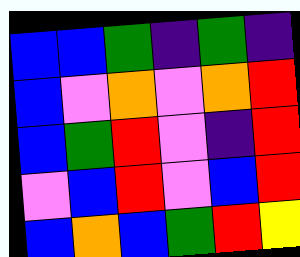[["blue", "blue", "green", "indigo", "green", "indigo"], ["blue", "violet", "orange", "violet", "orange", "red"], ["blue", "green", "red", "violet", "indigo", "red"], ["violet", "blue", "red", "violet", "blue", "red"], ["blue", "orange", "blue", "green", "red", "yellow"]]